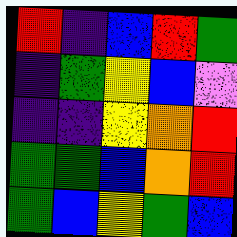[["red", "indigo", "blue", "red", "green"], ["indigo", "green", "yellow", "blue", "violet"], ["indigo", "indigo", "yellow", "orange", "red"], ["green", "green", "blue", "orange", "red"], ["green", "blue", "yellow", "green", "blue"]]